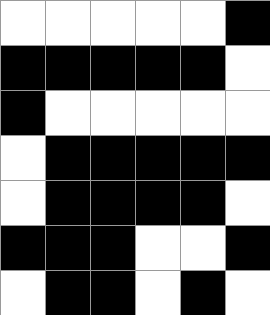[["white", "white", "white", "white", "white", "black"], ["black", "black", "black", "black", "black", "white"], ["black", "white", "white", "white", "white", "white"], ["white", "black", "black", "black", "black", "black"], ["white", "black", "black", "black", "black", "white"], ["black", "black", "black", "white", "white", "black"], ["white", "black", "black", "white", "black", "white"]]